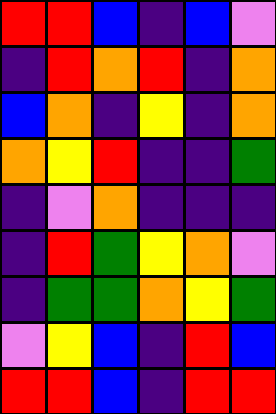[["red", "red", "blue", "indigo", "blue", "violet"], ["indigo", "red", "orange", "red", "indigo", "orange"], ["blue", "orange", "indigo", "yellow", "indigo", "orange"], ["orange", "yellow", "red", "indigo", "indigo", "green"], ["indigo", "violet", "orange", "indigo", "indigo", "indigo"], ["indigo", "red", "green", "yellow", "orange", "violet"], ["indigo", "green", "green", "orange", "yellow", "green"], ["violet", "yellow", "blue", "indigo", "red", "blue"], ["red", "red", "blue", "indigo", "red", "red"]]